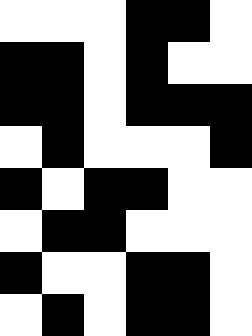[["white", "white", "white", "black", "black", "white"], ["black", "black", "white", "black", "white", "white"], ["black", "black", "white", "black", "black", "black"], ["white", "black", "white", "white", "white", "black"], ["black", "white", "black", "black", "white", "white"], ["white", "black", "black", "white", "white", "white"], ["black", "white", "white", "black", "black", "white"], ["white", "black", "white", "black", "black", "white"]]